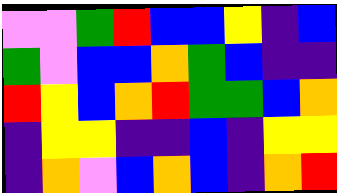[["violet", "violet", "green", "red", "blue", "blue", "yellow", "indigo", "blue"], ["green", "violet", "blue", "blue", "orange", "green", "blue", "indigo", "indigo"], ["red", "yellow", "blue", "orange", "red", "green", "green", "blue", "orange"], ["indigo", "yellow", "yellow", "indigo", "indigo", "blue", "indigo", "yellow", "yellow"], ["indigo", "orange", "violet", "blue", "orange", "blue", "indigo", "orange", "red"]]